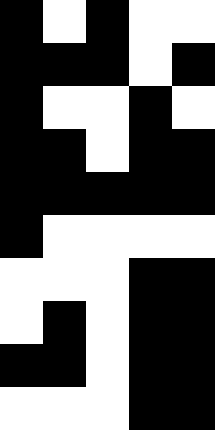[["black", "white", "black", "white", "white"], ["black", "black", "black", "white", "black"], ["black", "white", "white", "black", "white"], ["black", "black", "white", "black", "black"], ["black", "black", "black", "black", "black"], ["black", "white", "white", "white", "white"], ["white", "white", "white", "black", "black"], ["white", "black", "white", "black", "black"], ["black", "black", "white", "black", "black"], ["white", "white", "white", "black", "black"]]